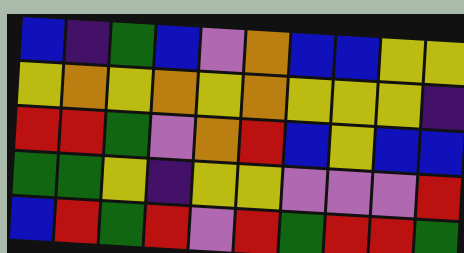[["blue", "indigo", "green", "blue", "violet", "orange", "blue", "blue", "yellow", "yellow"], ["yellow", "orange", "yellow", "orange", "yellow", "orange", "yellow", "yellow", "yellow", "indigo"], ["red", "red", "green", "violet", "orange", "red", "blue", "yellow", "blue", "blue"], ["green", "green", "yellow", "indigo", "yellow", "yellow", "violet", "violet", "violet", "red"], ["blue", "red", "green", "red", "violet", "red", "green", "red", "red", "green"]]